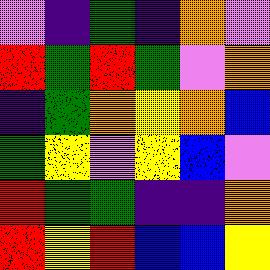[["violet", "indigo", "green", "indigo", "orange", "violet"], ["red", "green", "red", "green", "violet", "orange"], ["indigo", "green", "orange", "yellow", "orange", "blue"], ["green", "yellow", "violet", "yellow", "blue", "violet"], ["red", "green", "green", "indigo", "indigo", "orange"], ["red", "yellow", "red", "blue", "blue", "yellow"]]